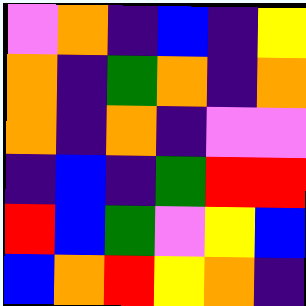[["violet", "orange", "indigo", "blue", "indigo", "yellow"], ["orange", "indigo", "green", "orange", "indigo", "orange"], ["orange", "indigo", "orange", "indigo", "violet", "violet"], ["indigo", "blue", "indigo", "green", "red", "red"], ["red", "blue", "green", "violet", "yellow", "blue"], ["blue", "orange", "red", "yellow", "orange", "indigo"]]